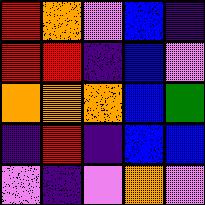[["red", "orange", "violet", "blue", "indigo"], ["red", "red", "indigo", "blue", "violet"], ["orange", "orange", "orange", "blue", "green"], ["indigo", "red", "indigo", "blue", "blue"], ["violet", "indigo", "violet", "orange", "violet"]]